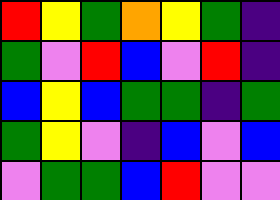[["red", "yellow", "green", "orange", "yellow", "green", "indigo"], ["green", "violet", "red", "blue", "violet", "red", "indigo"], ["blue", "yellow", "blue", "green", "green", "indigo", "green"], ["green", "yellow", "violet", "indigo", "blue", "violet", "blue"], ["violet", "green", "green", "blue", "red", "violet", "violet"]]